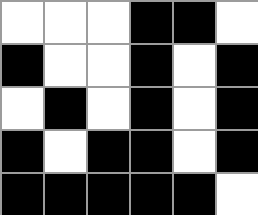[["white", "white", "white", "black", "black", "white"], ["black", "white", "white", "black", "white", "black"], ["white", "black", "white", "black", "white", "black"], ["black", "white", "black", "black", "white", "black"], ["black", "black", "black", "black", "black", "white"]]